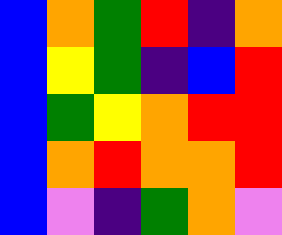[["blue", "orange", "green", "red", "indigo", "orange"], ["blue", "yellow", "green", "indigo", "blue", "red"], ["blue", "green", "yellow", "orange", "red", "red"], ["blue", "orange", "red", "orange", "orange", "red"], ["blue", "violet", "indigo", "green", "orange", "violet"]]